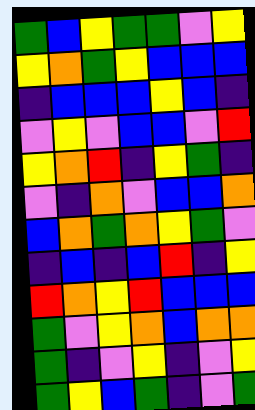[["green", "blue", "yellow", "green", "green", "violet", "yellow"], ["yellow", "orange", "green", "yellow", "blue", "blue", "blue"], ["indigo", "blue", "blue", "blue", "yellow", "blue", "indigo"], ["violet", "yellow", "violet", "blue", "blue", "violet", "red"], ["yellow", "orange", "red", "indigo", "yellow", "green", "indigo"], ["violet", "indigo", "orange", "violet", "blue", "blue", "orange"], ["blue", "orange", "green", "orange", "yellow", "green", "violet"], ["indigo", "blue", "indigo", "blue", "red", "indigo", "yellow"], ["red", "orange", "yellow", "red", "blue", "blue", "blue"], ["green", "violet", "yellow", "orange", "blue", "orange", "orange"], ["green", "indigo", "violet", "yellow", "indigo", "violet", "yellow"], ["green", "yellow", "blue", "green", "indigo", "violet", "green"]]